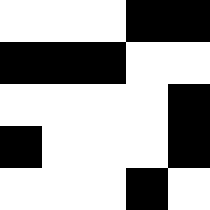[["white", "white", "white", "black", "black"], ["black", "black", "black", "white", "white"], ["white", "white", "white", "white", "black"], ["black", "white", "white", "white", "black"], ["white", "white", "white", "black", "white"]]